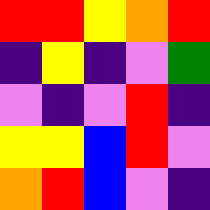[["red", "red", "yellow", "orange", "red"], ["indigo", "yellow", "indigo", "violet", "green"], ["violet", "indigo", "violet", "red", "indigo"], ["yellow", "yellow", "blue", "red", "violet"], ["orange", "red", "blue", "violet", "indigo"]]